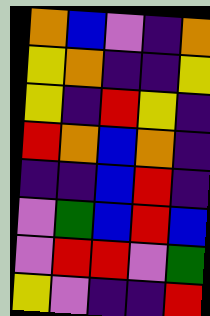[["orange", "blue", "violet", "indigo", "orange"], ["yellow", "orange", "indigo", "indigo", "yellow"], ["yellow", "indigo", "red", "yellow", "indigo"], ["red", "orange", "blue", "orange", "indigo"], ["indigo", "indigo", "blue", "red", "indigo"], ["violet", "green", "blue", "red", "blue"], ["violet", "red", "red", "violet", "green"], ["yellow", "violet", "indigo", "indigo", "red"]]